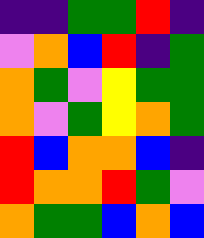[["indigo", "indigo", "green", "green", "red", "indigo"], ["violet", "orange", "blue", "red", "indigo", "green"], ["orange", "green", "violet", "yellow", "green", "green"], ["orange", "violet", "green", "yellow", "orange", "green"], ["red", "blue", "orange", "orange", "blue", "indigo"], ["red", "orange", "orange", "red", "green", "violet"], ["orange", "green", "green", "blue", "orange", "blue"]]